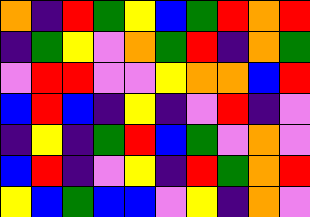[["orange", "indigo", "red", "green", "yellow", "blue", "green", "red", "orange", "red"], ["indigo", "green", "yellow", "violet", "orange", "green", "red", "indigo", "orange", "green"], ["violet", "red", "red", "violet", "violet", "yellow", "orange", "orange", "blue", "red"], ["blue", "red", "blue", "indigo", "yellow", "indigo", "violet", "red", "indigo", "violet"], ["indigo", "yellow", "indigo", "green", "red", "blue", "green", "violet", "orange", "violet"], ["blue", "red", "indigo", "violet", "yellow", "indigo", "red", "green", "orange", "red"], ["yellow", "blue", "green", "blue", "blue", "violet", "yellow", "indigo", "orange", "violet"]]